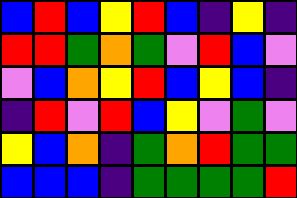[["blue", "red", "blue", "yellow", "red", "blue", "indigo", "yellow", "indigo"], ["red", "red", "green", "orange", "green", "violet", "red", "blue", "violet"], ["violet", "blue", "orange", "yellow", "red", "blue", "yellow", "blue", "indigo"], ["indigo", "red", "violet", "red", "blue", "yellow", "violet", "green", "violet"], ["yellow", "blue", "orange", "indigo", "green", "orange", "red", "green", "green"], ["blue", "blue", "blue", "indigo", "green", "green", "green", "green", "red"]]